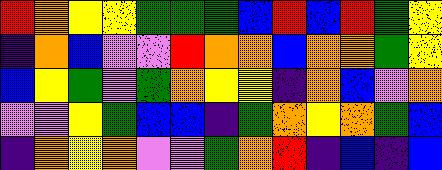[["red", "orange", "yellow", "yellow", "green", "green", "green", "blue", "red", "blue", "red", "green", "yellow"], ["indigo", "orange", "blue", "violet", "violet", "red", "orange", "orange", "blue", "orange", "orange", "green", "yellow"], ["blue", "yellow", "green", "violet", "green", "orange", "yellow", "yellow", "indigo", "orange", "blue", "violet", "orange"], ["violet", "violet", "yellow", "green", "blue", "blue", "indigo", "green", "orange", "yellow", "orange", "green", "blue"], ["indigo", "orange", "yellow", "orange", "violet", "violet", "green", "orange", "red", "indigo", "blue", "indigo", "blue"]]